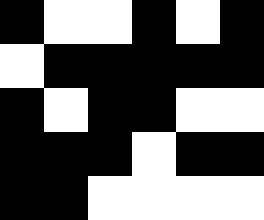[["black", "white", "white", "black", "white", "black"], ["white", "black", "black", "black", "black", "black"], ["black", "white", "black", "black", "white", "white"], ["black", "black", "black", "white", "black", "black"], ["black", "black", "white", "white", "white", "white"]]